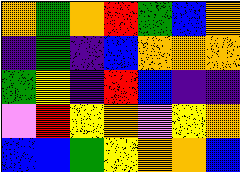[["orange", "green", "orange", "red", "green", "blue", "orange"], ["indigo", "green", "indigo", "blue", "orange", "orange", "orange"], ["green", "yellow", "indigo", "red", "blue", "indigo", "indigo"], ["violet", "red", "yellow", "orange", "violet", "yellow", "orange"], ["blue", "blue", "green", "yellow", "orange", "orange", "blue"]]